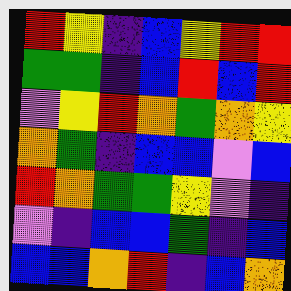[["red", "yellow", "indigo", "blue", "yellow", "red", "red"], ["green", "green", "indigo", "blue", "red", "blue", "red"], ["violet", "yellow", "red", "orange", "green", "orange", "yellow"], ["orange", "green", "indigo", "blue", "blue", "violet", "blue"], ["red", "orange", "green", "green", "yellow", "violet", "indigo"], ["violet", "indigo", "blue", "blue", "green", "indigo", "blue"], ["blue", "blue", "orange", "red", "indigo", "blue", "orange"]]